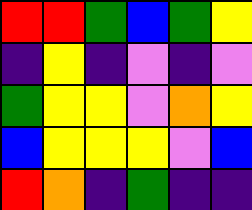[["red", "red", "green", "blue", "green", "yellow"], ["indigo", "yellow", "indigo", "violet", "indigo", "violet"], ["green", "yellow", "yellow", "violet", "orange", "yellow"], ["blue", "yellow", "yellow", "yellow", "violet", "blue"], ["red", "orange", "indigo", "green", "indigo", "indigo"]]